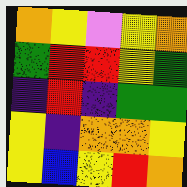[["orange", "yellow", "violet", "yellow", "orange"], ["green", "red", "red", "yellow", "green"], ["indigo", "red", "indigo", "green", "green"], ["yellow", "indigo", "orange", "orange", "yellow"], ["yellow", "blue", "yellow", "red", "orange"]]